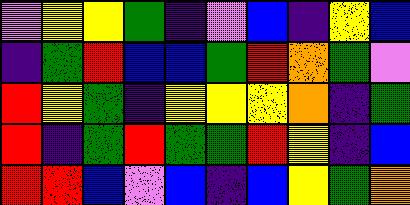[["violet", "yellow", "yellow", "green", "indigo", "violet", "blue", "indigo", "yellow", "blue"], ["indigo", "green", "red", "blue", "blue", "green", "red", "orange", "green", "violet"], ["red", "yellow", "green", "indigo", "yellow", "yellow", "yellow", "orange", "indigo", "green"], ["red", "indigo", "green", "red", "green", "green", "red", "yellow", "indigo", "blue"], ["red", "red", "blue", "violet", "blue", "indigo", "blue", "yellow", "green", "orange"]]